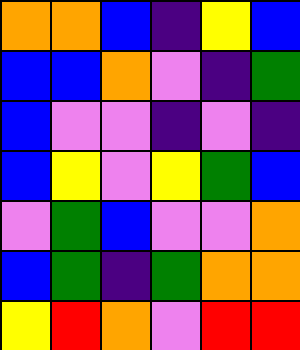[["orange", "orange", "blue", "indigo", "yellow", "blue"], ["blue", "blue", "orange", "violet", "indigo", "green"], ["blue", "violet", "violet", "indigo", "violet", "indigo"], ["blue", "yellow", "violet", "yellow", "green", "blue"], ["violet", "green", "blue", "violet", "violet", "orange"], ["blue", "green", "indigo", "green", "orange", "orange"], ["yellow", "red", "orange", "violet", "red", "red"]]